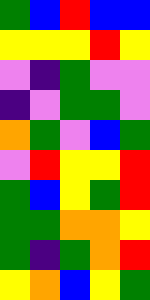[["green", "blue", "red", "blue", "blue"], ["yellow", "yellow", "yellow", "red", "yellow"], ["violet", "indigo", "green", "violet", "violet"], ["indigo", "violet", "green", "green", "violet"], ["orange", "green", "violet", "blue", "green"], ["violet", "red", "yellow", "yellow", "red"], ["green", "blue", "yellow", "green", "red"], ["green", "green", "orange", "orange", "yellow"], ["green", "indigo", "green", "orange", "red"], ["yellow", "orange", "blue", "yellow", "green"]]